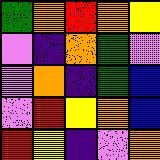[["green", "orange", "red", "orange", "yellow"], ["violet", "indigo", "orange", "green", "violet"], ["violet", "orange", "indigo", "green", "blue"], ["violet", "red", "yellow", "orange", "blue"], ["red", "yellow", "indigo", "violet", "orange"]]